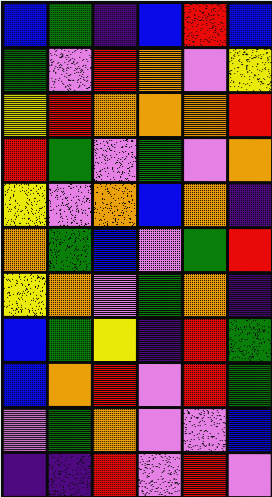[["blue", "green", "indigo", "blue", "red", "blue"], ["green", "violet", "red", "orange", "violet", "yellow"], ["yellow", "red", "orange", "orange", "orange", "red"], ["red", "green", "violet", "green", "violet", "orange"], ["yellow", "violet", "orange", "blue", "orange", "indigo"], ["orange", "green", "blue", "violet", "green", "red"], ["yellow", "orange", "violet", "green", "orange", "indigo"], ["blue", "green", "yellow", "indigo", "red", "green"], ["blue", "orange", "red", "violet", "red", "green"], ["violet", "green", "orange", "violet", "violet", "blue"], ["indigo", "indigo", "red", "violet", "red", "violet"]]